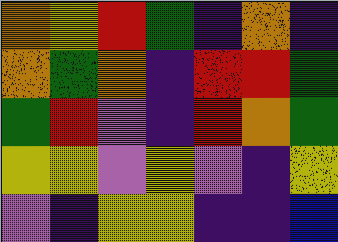[["orange", "yellow", "red", "green", "indigo", "orange", "indigo"], ["orange", "green", "orange", "indigo", "red", "red", "green"], ["green", "red", "violet", "indigo", "red", "orange", "green"], ["yellow", "yellow", "violet", "yellow", "violet", "indigo", "yellow"], ["violet", "indigo", "yellow", "yellow", "indigo", "indigo", "blue"]]